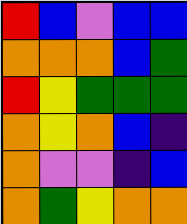[["red", "blue", "violet", "blue", "blue"], ["orange", "orange", "orange", "blue", "green"], ["red", "yellow", "green", "green", "green"], ["orange", "yellow", "orange", "blue", "indigo"], ["orange", "violet", "violet", "indigo", "blue"], ["orange", "green", "yellow", "orange", "orange"]]